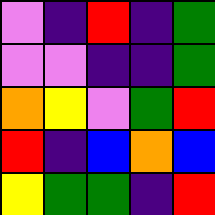[["violet", "indigo", "red", "indigo", "green"], ["violet", "violet", "indigo", "indigo", "green"], ["orange", "yellow", "violet", "green", "red"], ["red", "indigo", "blue", "orange", "blue"], ["yellow", "green", "green", "indigo", "red"]]